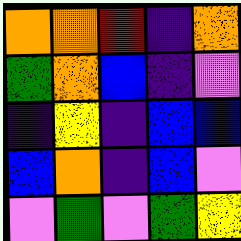[["orange", "orange", "red", "indigo", "orange"], ["green", "orange", "blue", "indigo", "violet"], ["indigo", "yellow", "indigo", "blue", "blue"], ["blue", "orange", "indigo", "blue", "violet"], ["violet", "green", "violet", "green", "yellow"]]